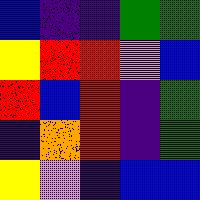[["blue", "indigo", "indigo", "green", "green"], ["yellow", "red", "red", "violet", "blue"], ["red", "blue", "red", "indigo", "green"], ["indigo", "orange", "red", "indigo", "green"], ["yellow", "violet", "indigo", "blue", "blue"]]